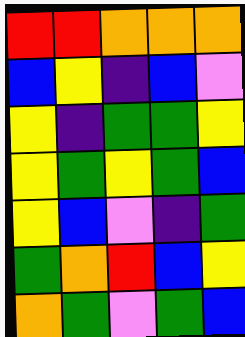[["red", "red", "orange", "orange", "orange"], ["blue", "yellow", "indigo", "blue", "violet"], ["yellow", "indigo", "green", "green", "yellow"], ["yellow", "green", "yellow", "green", "blue"], ["yellow", "blue", "violet", "indigo", "green"], ["green", "orange", "red", "blue", "yellow"], ["orange", "green", "violet", "green", "blue"]]